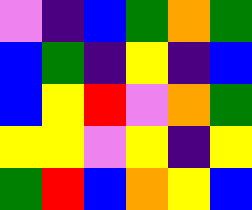[["violet", "indigo", "blue", "green", "orange", "green"], ["blue", "green", "indigo", "yellow", "indigo", "blue"], ["blue", "yellow", "red", "violet", "orange", "green"], ["yellow", "yellow", "violet", "yellow", "indigo", "yellow"], ["green", "red", "blue", "orange", "yellow", "blue"]]